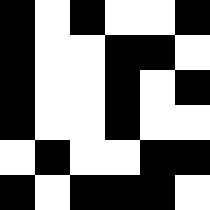[["black", "white", "black", "white", "white", "black"], ["black", "white", "white", "black", "black", "white"], ["black", "white", "white", "black", "white", "black"], ["black", "white", "white", "black", "white", "white"], ["white", "black", "white", "white", "black", "black"], ["black", "white", "black", "black", "black", "white"]]